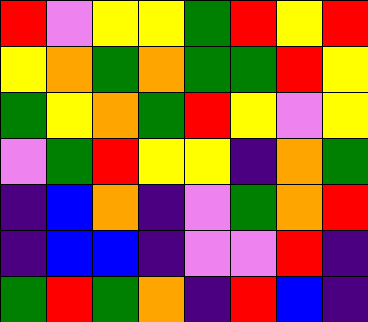[["red", "violet", "yellow", "yellow", "green", "red", "yellow", "red"], ["yellow", "orange", "green", "orange", "green", "green", "red", "yellow"], ["green", "yellow", "orange", "green", "red", "yellow", "violet", "yellow"], ["violet", "green", "red", "yellow", "yellow", "indigo", "orange", "green"], ["indigo", "blue", "orange", "indigo", "violet", "green", "orange", "red"], ["indigo", "blue", "blue", "indigo", "violet", "violet", "red", "indigo"], ["green", "red", "green", "orange", "indigo", "red", "blue", "indigo"]]